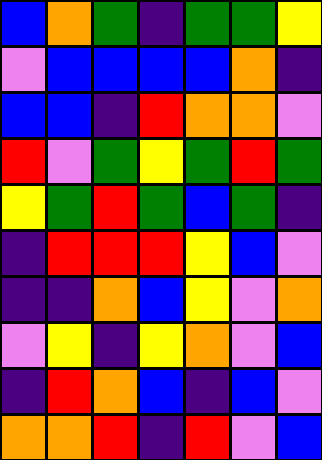[["blue", "orange", "green", "indigo", "green", "green", "yellow"], ["violet", "blue", "blue", "blue", "blue", "orange", "indigo"], ["blue", "blue", "indigo", "red", "orange", "orange", "violet"], ["red", "violet", "green", "yellow", "green", "red", "green"], ["yellow", "green", "red", "green", "blue", "green", "indigo"], ["indigo", "red", "red", "red", "yellow", "blue", "violet"], ["indigo", "indigo", "orange", "blue", "yellow", "violet", "orange"], ["violet", "yellow", "indigo", "yellow", "orange", "violet", "blue"], ["indigo", "red", "orange", "blue", "indigo", "blue", "violet"], ["orange", "orange", "red", "indigo", "red", "violet", "blue"]]